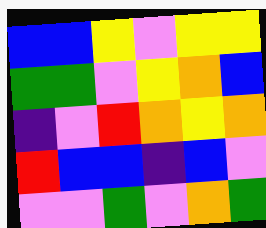[["blue", "blue", "yellow", "violet", "yellow", "yellow"], ["green", "green", "violet", "yellow", "orange", "blue"], ["indigo", "violet", "red", "orange", "yellow", "orange"], ["red", "blue", "blue", "indigo", "blue", "violet"], ["violet", "violet", "green", "violet", "orange", "green"]]